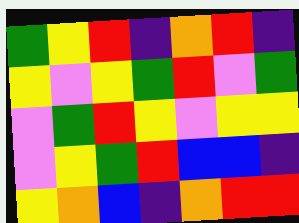[["green", "yellow", "red", "indigo", "orange", "red", "indigo"], ["yellow", "violet", "yellow", "green", "red", "violet", "green"], ["violet", "green", "red", "yellow", "violet", "yellow", "yellow"], ["violet", "yellow", "green", "red", "blue", "blue", "indigo"], ["yellow", "orange", "blue", "indigo", "orange", "red", "red"]]